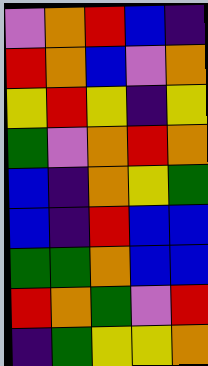[["violet", "orange", "red", "blue", "indigo"], ["red", "orange", "blue", "violet", "orange"], ["yellow", "red", "yellow", "indigo", "yellow"], ["green", "violet", "orange", "red", "orange"], ["blue", "indigo", "orange", "yellow", "green"], ["blue", "indigo", "red", "blue", "blue"], ["green", "green", "orange", "blue", "blue"], ["red", "orange", "green", "violet", "red"], ["indigo", "green", "yellow", "yellow", "orange"]]